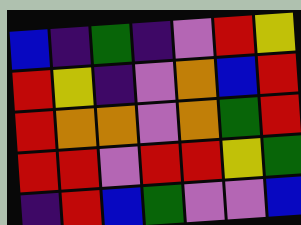[["blue", "indigo", "green", "indigo", "violet", "red", "yellow"], ["red", "yellow", "indigo", "violet", "orange", "blue", "red"], ["red", "orange", "orange", "violet", "orange", "green", "red"], ["red", "red", "violet", "red", "red", "yellow", "green"], ["indigo", "red", "blue", "green", "violet", "violet", "blue"]]